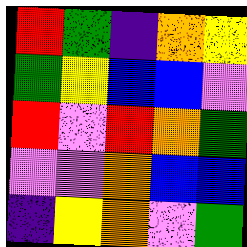[["red", "green", "indigo", "orange", "yellow"], ["green", "yellow", "blue", "blue", "violet"], ["red", "violet", "red", "orange", "green"], ["violet", "violet", "orange", "blue", "blue"], ["indigo", "yellow", "orange", "violet", "green"]]